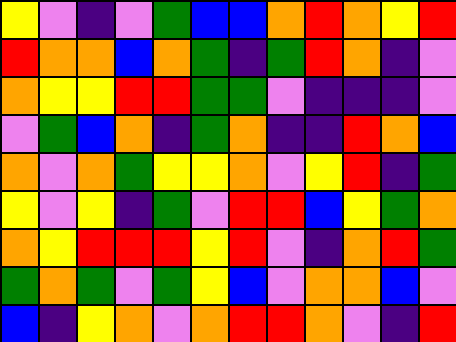[["yellow", "violet", "indigo", "violet", "green", "blue", "blue", "orange", "red", "orange", "yellow", "red"], ["red", "orange", "orange", "blue", "orange", "green", "indigo", "green", "red", "orange", "indigo", "violet"], ["orange", "yellow", "yellow", "red", "red", "green", "green", "violet", "indigo", "indigo", "indigo", "violet"], ["violet", "green", "blue", "orange", "indigo", "green", "orange", "indigo", "indigo", "red", "orange", "blue"], ["orange", "violet", "orange", "green", "yellow", "yellow", "orange", "violet", "yellow", "red", "indigo", "green"], ["yellow", "violet", "yellow", "indigo", "green", "violet", "red", "red", "blue", "yellow", "green", "orange"], ["orange", "yellow", "red", "red", "red", "yellow", "red", "violet", "indigo", "orange", "red", "green"], ["green", "orange", "green", "violet", "green", "yellow", "blue", "violet", "orange", "orange", "blue", "violet"], ["blue", "indigo", "yellow", "orange", "violet", "orange", "red", "red", "orange", "violet", "indigo", "red"]]